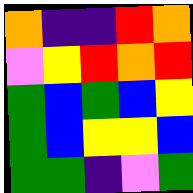[["orange", "indigo", "indigo", "red", "orange"], ["violet", "yellow", "red", "orange", "red"], ["green", "blue", "green", "blue", "yellow"], ["green", "blue", "yellow", "yellow", "blue"], ["green", "green", "indigo", "violet", "green"]]